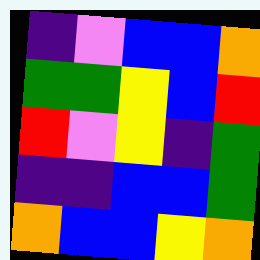[["indigo", "violet", "blue", "blue", "orange"], ["green", "green", "yellow", "blue", "red"], ["red", "violet", "yellow", "indigo", "green"], ["indigo", "indigo", "blue", "blue", "green"], ["orange", "blue", "blue", "yellow", "orange"]]